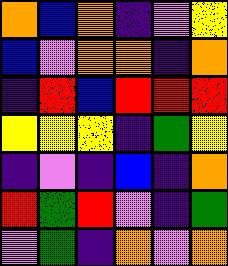[["orange", "blue", "orange", "indigo", "violet", "yellow"], ["blue", "violet", "orange", "orange", "indigo", "orange"], ["indigo", "red", "blue", "red", "red", "red"], ["yellow", "yellow", "yellow", "indigo", "green", "yellow"], ["indigo", "violet", "indigo", "blue", "indigo", "orange"], ["red", "green", "red", "violet", "indigo", "green"], ["violet", "green", "indigo", "orange", "violet", "orange"]]